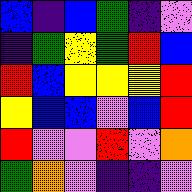[["blue", "indigo", "blue", "green", "indigo", "violet"], ["indigo", "green", "yellow", "green", "red", "blue"], ["red", "blue", "yellow", "yellow", "yellow", "red"], ["yellow", "blue", "blue", "violet", "blue", "red"], ["red", "violet", "violet", "red", "violet", "orange"], ["green", "orange", "violet", "indigo", "indigo", "violet"]]